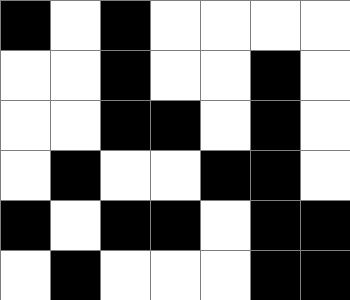[["black", "white", "black", "white", "white", "white", "white"], ["white", "white", "black", "white", "white", "black", "white"], ["white", "white", "black", "black", "white", "black", "white"], ["white", "black", "white", "white", "black", "black", "white"], ["black", "white", "black", "black", "white", "black", "black"], ["white", "black", "white", "white", "white", "black", "black"]]